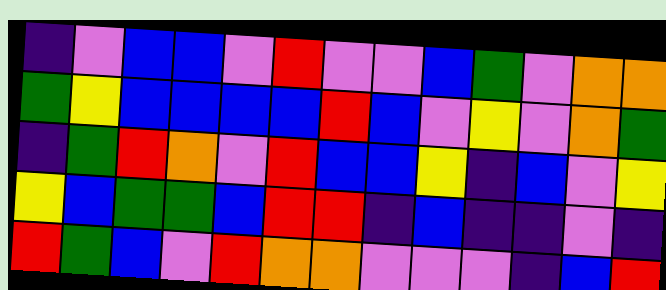[["indigo", "violet", "blue", "blue", "violet", "red", "violet", "violet", "blue", "green", "violet", "orange", "orange"], ["green", "yellow", "blue", "blue", "blue", "blue", "red", "blue", "violet", "yellow", "violet", "orange", "green"], ["indigo", "green", "red", "orange", "violet", "red", "blue", "blue", "yellow", "indigo", "blue", "violet", "yellow"], ["yellow", "blue", "green", "green", "blue", "red", "red", "indigo", "blue", "indigo", "indigo", "violet", "indigo"], ["red", "green", "blue", "violet", "red", "orange", "orange", "violet", "violet", "violet", "indigo", "blue", "red"]]